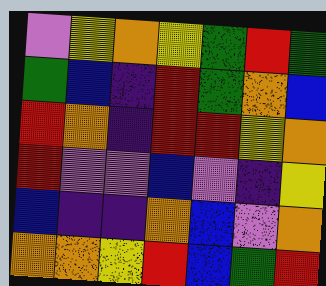[["violet", "yellow", "orange", "yellow", "green", "red", "green"], ["green", "blue", "indigo", "red", "green", "orange", "blue"], ["red", "orange", "indigo", "red", "red", "yellow", "orange"], ["red", "violet", "violet", "blue", "violet", "indigo", "yellow"], ["blue", "indigo", "indigo", "orange", "blue", "violet", "orange"], ["orange", "orange", "yellow", "red", "blue", "green", "red"]]